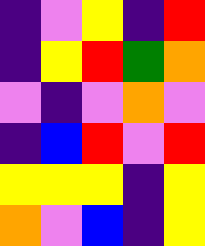[["indigo", "violet", "yellow", "indigo", "red"], ["indigo", "yellow", "red", "green", "orange"], ["violet", "indigo", "violet", "orange", "violet"], ["indigo", "blue", "red", "violet", "red"], ["yellow", "yellow", "yellow", "indigo", "yellow"], ["orange", "violet", "blue", "indigo", "yellow"]]